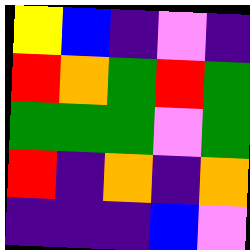[["yellow", "blue", "indigo", "violet", "indigo"], ["red", "orange", "green", "red", "green"], ["green", "green", "green", "violet", "green"], ["red", "indigo", "orange", "indigo", "orange"], ["indigo", "indigo", "indigo", "blue", "violet"]]